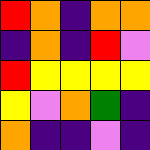[["red", "orange", "indigo", "orange", "orange"], ["indigo", "orange", "indigo", "red", "violet"], ["red", "yellow", "yellow", "yellow", "yellow"], ["yellow", "violet", "orange", "green", "indigo"], ["orange", "indigo", "indigo", "violet", "indigo"]]